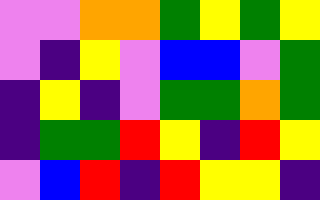[["violet", "violet", "orange", "orange", "green", "yellow", "green", "yellow"], ["violet", "indigo", "yellow", "violet", "blue", "blue", "violet", "green"], ["indigo", "yellow", "indigo", "violet", "green", "green", "orange", "green"], ["indigo", "green", "green", "red", "yellow", "indigo", "red", "yellow"], ["violet", "blue", "red", "indigo", "red", "yellow", "yellow", "indigo"]]